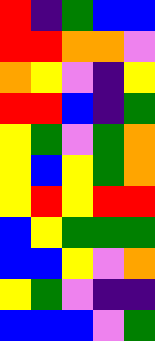[["red", "indigo", "green", "blue", "blue"], ["red", "red", "orange", "orange", "violet"], ["orange", "yellow", "violet", "indigo", "yellow"], ["red", "red", "blue", "indigo", "green"], ["yellow", "green", "violet", "green", "orange"], ["yellow", "blue", "yellow", "green", "orange"], ["yellow", "red", "yellow", "red", "red"], ["blue", "yellow", "green", "green", "green"], ["blue", "blue", "yellow", "violet", "orange"], ["yellow", "green", "violet", "indigo", "indigo"], ["blue", "blue", "blue", "violet", "green"]]